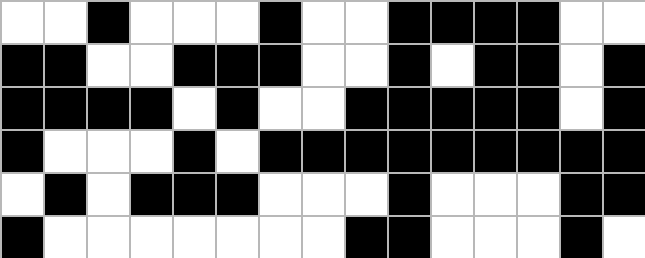[["white", "white", "black", "white", "white", "white", "black", "white", "white", "black", "black", "black", "black", "white", "white"], ["black", "black", "white", "white", "black", "black", "black", "white", "white", "black", "white", "black", "black", "white", "black"], ["black", "black", "black", "black", "white", "black", "white", "white", "black", "black", "black", "black", "black", "white", "black"], ["black", "white", "white", "white", "black", "white", "black", "black", "black", "black", "black", "black", "black", "black", "black"], ["white", "black", "white", "black", "black", "black", "white", "white", "white", "black", "white", "white", "white", "black", "black"], ["black", "white", "white", "white", "white", "white", "white", "white", "black", "black", "white", "white", "white", "black", "white"]]